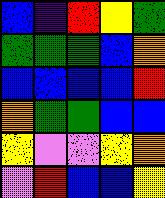[["blue", "indigo", "red", "yellow", "green"], ["green", "green", "green", "blue", "orange"], ["blue", "blue", "blue", "blue", "red"], ["orange", "green", "green", "blue", "blue"], ["yellow", "violet", "violet", "yellow", "orange"], ["violet", "red", "blue", "blue", "yellow"]]